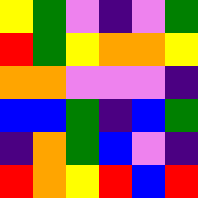[["yellow", "green", "violet", "indigo", "violet", "green"], ["red", "green", "yellow", "orange", "orange", "yellow"], ["orange", "orange", "violet", "violet", "violet", "indigo"], ["blue", "blue", "green", "indigo", "blue", "green"], ["indigo", "orange", "green", "blue", "violet", "indigo"], ["red", "orange", "yellow", "red", "blue", "red"]]